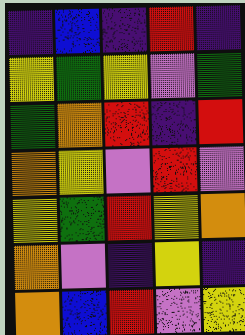[["indigo", "blue", "indigo", "red", "indigo"], ["yellow", "green", "yellow", "violet", "green"], ["green", "orange", "red", "indigo", "red"], ["orange", "yellow", "violet", "red", "violet"], ["yellow", "green", "red", "yellow", "orange"], ["orange", "violet", "indigo", "yellow", "indigo"], ["orange", "blue", "red", "violet", "yellow"]]